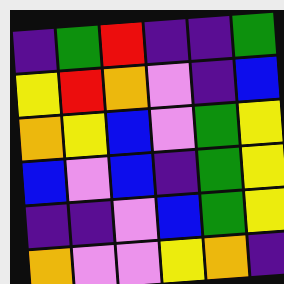[["indigo", "green", "red", "indigo", "indigo", "green"], ["yellow", "red", "orange", "violet", "indigo", "blue"], ["orange", "yellow", "blue", "violet", "green", "yellow"], ["blue", "violet", "blue", "indigo", "green", "yellow"], ["indigo", "indigo", "violet", "blue", "green", "yellow"], ["orange", "violet", "violet", "yellow", "orange", "indigo"]]